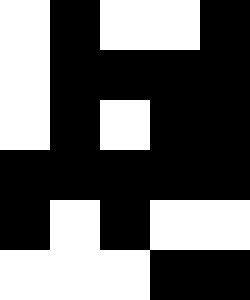[["white", "black", "white", "white", "black"], ["white", "black", "black", "black", "black"], ["white", "black", "white", "black", "black"], ["black", "black", "black", "black", "black"], ["black", "white", "black", "white", "white"], ["white", "white", "white", "black", "black"]]